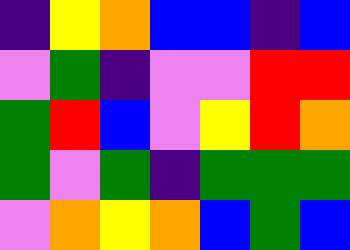[["indigo", "yellow", "orange", "blue", "blue", "indigo", "blue"], ["violet", "green", "indigo", "violet", "violet", "red", "red"], ["green", "red", "blue", "violet", "yellow", "red", "orange"], ["green", "violet", "green", "indigo", "green", "green", "green"], ["violet", "orange", "yellow", "orange", "blue", "green", "blue"]]